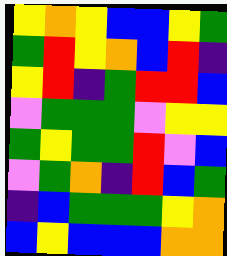[["yellow", "orange", "yellow", "blue", "blue", "yellow", "green"], ["green", "red", "yellow", "orange", "blue", "red", "indigo"], ["yellow", "red", "indigo", "green", "red", "red", "blue"], ["violet", "green", "green", "green", "violet", "yellow", "yellow"], ["green", "yellow", "green", "green", "red", "violet", "blue"], ["violet", "green", "orange", "indigo", "red", "blue", "green"], ["indigo", "blue", "green", "green", "green", "yellow", "orange"], ["blue", "yellow", "blue", "blue", "blue", "orange", "orange"]]